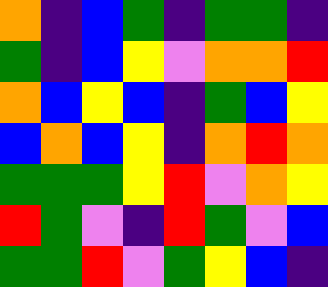[["orange", "indigo", "blue", "green", "indigo", "green", "green", "indigo"], ["green", "indigo", "blue", "yellow", "violet", "orange", "orange", "red"], ["orange", "blue", "yellow", "blue", "indigo", "green", "blue", "yellow"], ["blue", "orange", "blue", "yellow", "indigo", "orange", "red", "orange"], ["green", "green", "green", "yellow", "red", "violet", "orange", "yellow"], ["red", "green", "violet", "indigo", "red", "green", "violet", "blue"], ["green", "green", "red", "violet", "green", "yellow", "blue", "indigo"]]